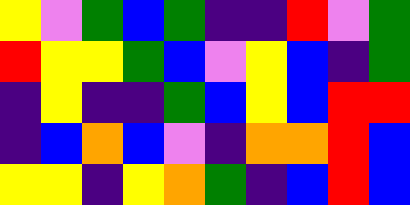[["yellow", "violet", "green", "blue", "green", "indigo", "indigo", "red", "violet", "green"], ["red", "yellow", "yellow", "green", "blue", "violet", "yellow", "blue", "indigo", "green"], ["indigo", "yellow", "indigo", "indigo", "green", "blue", "yellow", "blue", "red", "red"], ["indigo", "blue", "orange", "blue", "violet", "indigo", "orange", "orange", "red", "blue"], ["yellow", "yellow", "indigo", "yellow", "orange", "green", "indigo", "blue", "red", "blue"]]